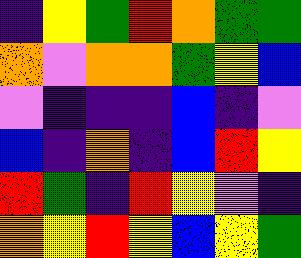[["indigo", "yellow", "green", "red", "orange", "green", "green"], ["orange", "violet", "orange", "orange", "green", "yellow", "blue"], ["violet", "indigo", "indigo", "indigo", "blue", "indigo", "violet"], ["blue", "indigo", "orange", "indigo", "blue", "red", "yellow"], ["red", "green", "indigo", "red", "yellow", "violet", "indigo"], ["orange", "yellow", "red", "yellow", "blue", "yellow", "green"]]